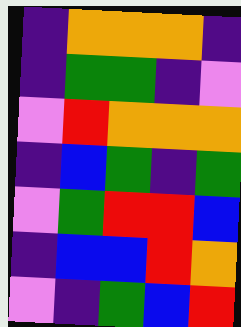[["indigo", "orange", "orange", "orange", "indigo"], ["indigo", "green", "green", "indigo", "violet"], ["violet", "red", "orange", "orange", "orange"], ["indigo", "blue", "green", "indigo", "green"], ["violet", "green", "red", "red", "blue"], ["indigo", "blue", "blue", "red", "orange"], ["violet", "indigo", "green", "blue", "red"]]